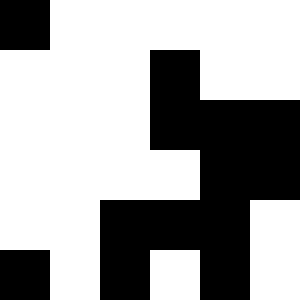[["black", "white", "white", "white", "white", "white"], ["white", "white", "white", "black", "white", "white"], ["white", "white", "white", "black", "black", "black"], ["white", "white", "white", "white", "black", "black"], ["white", "white", "black", "black", "black", "white"], ["black", "white", "black", "white", "black", "white"]]